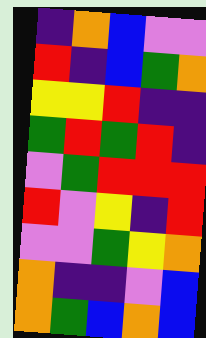[["indigo", "orange", "blue", "violet", "violet"], ["red", "indigo", "blue", "green", "orange"], ["yellow", "yellow", "red", "indigo", "indigo"], ["green", "red", "green", "red", "indigo"], ["violet", "green", "red", "red", "red"], ["red", "violet", "yellow", "indigo", "red"], ["violet", "violet", "green", "yellow", "orange"], ["orange", "indigo", "indigo", "violet", "blue"], ["orange", "green", "blue", "orange", "blue"]]